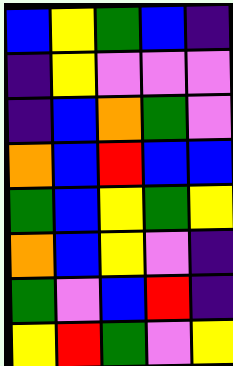[["blue", "yellow", "green", "blue", "indigo"], ["indigo", "yellow", "violet", "violet", "violet"], ["indigo", "blue", "orange", "green", "violet"], ["orange", "blue", "red", "blue", "blue"], ["green", "blue", "yellow", "green", "yellow"], ["orange", "blue", "yellow", "violet", "indigo"], ["green", "violet", "blue", "red", "indigo"], ["yellow", "red", "green", "violet", "yellow"]]